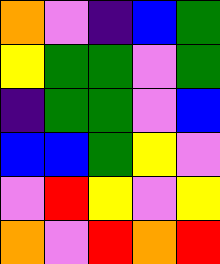[["orange", "violet", "indigo", "blue", "green"], ["yellow", "green", "green", "violet", "green"], ["indigo", "green", "green", "violet", "blue"], ["blue", "blue", "green", "yellow", "violet"], ["violet", "red", "yellow", "violet", "yellow"], ["orange", "violet", "red", "orange", "red"]]